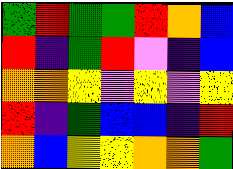[["green", "red", "green", "green", "red", "orange", "blue"], ["red", "indigo", "green", "red", "violet", "indigo", "blue"], ["orange", "orange", "yellow", "violet", "yellow", "violet", "yellow"], ["red", "indigo", "green", "blue", "blue", "indigo", "red"], ["orange", "blue", "yellow", "yellow", "orange", "orange", "green"]]